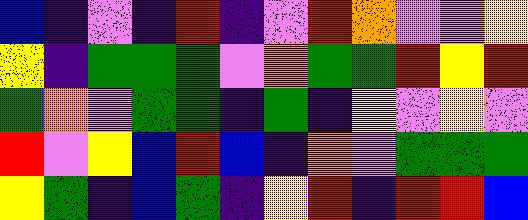[["blue", "indigo", "violet", "indigo", "red", "indigo", "violet", "red", "orange", "violet", "violet", "yellow"], ["yellow", "indigo", "green", "green", "green", "violet", "orange", "green", "green", "red", "yellow", "red"], ["green", "orange", "violet", "green", "green", "indigo", "green", "indigo", "yellow", "violet", "yellow", "violet"], ["red", "violet", "yellow", "blue", "red", "blue", "indigo", "orange", "violet", "green", "green", "green"], ["yellow", "green", "indigo", "blue", "green", "indigo", "yellow", "red", "indigo", "red", "red", "blue"]]